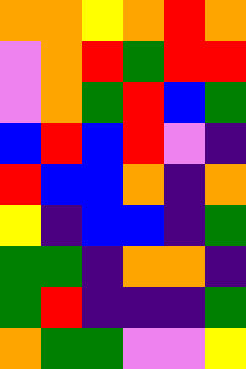[["orange", "orange", "yellow", "orange", "red", "orange"], ["violet", "orange", "red", "green", "red", "red"], ["violet", "orange", "green", "red", "blue", "green"], ["blue", "red", "blue", "red", "violet", "indigo"], ["red", "blue", "blue", "orange", "indigo", "orange"], ["yellow", "indigo", "blue", "blue", "indigo", "green"], ["green", "green", "indigo", "orange", "orange", "indigo"], ["green", "red", "indigo", "indigo", "indigo", "green"], ["orange", "green", "green", "violet", "violet", "yellow"]]